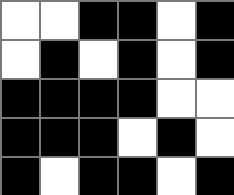[["white", "white", "black", "black", "white", "black"], ["white", "black", "white", "black", "white", "black"], ["black", "black", "black", "black", "white", "white"], ["black", "black", "black", "white", "black", "white"], ["black", "white", "black", "black", "white", "black"]]